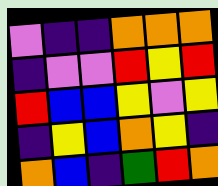[["violet", "indigo", "indigo", "orange", "orange", "orange"], ["indigo", "violet", "violet", "red", "yellow", "red"], ["red", "blue", "blue", "yellow", "violet", "yellow"], ["indigo", "yellow", "blue", "orange", "yellow", "indigo"], ["orange", "blue", "indigo", "green", "red", "orange"]]